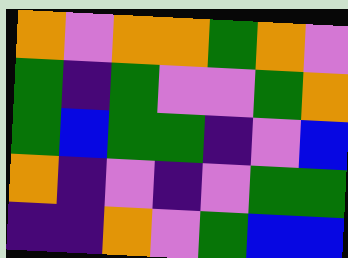[["orange", "violet", "orange", "orange", "green", "orange", "violet"], ["green", "indigo", "green", "violet", "violet", "green", "orange"], ["green", "blue", "green", "green", "indigo", "violet", "blue"], ["orange", "indigo", "violet", "indigo", "violet", "green", "green"], ["indigo", "indigo", "orange", "violet", "green", "blue", "blue"]]